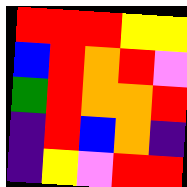[["red", "red", "red", "yellow", "yellow"], ["blue", "red", "orange", "red", "violet"], ["green", "red", "orange", "orange", "red"], ["indigo", "red", "blue", "orange", "indigo"], ["indigo", "yellow", "violet", "red", "red"]]